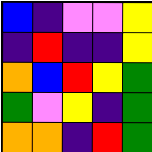[["blue", "indigo", "violet", "violet", "yellow"], ["indigo", "red", "indigo", "indigo", "yellow"], ["orange", "blue", "red", "yellow", "green"], ["green", "violet", "yellow", "indigo", "green"], ["orange", "orange", "indigo", "red", "green"]]